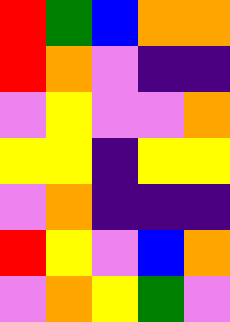[["red", "green", "blue", "orange", "orange"], ["red", "orange", "violet", "indigo", "indigo"], ["violet", "yellow", "violet", "violet", "orange"], ["yellow", "yellow", "indigo", "yellow", "yellow"], ["violet", "orange", "indigo", "indigo", "indigo"], ["red", "yellow", "violet", "blue", "orange"], ["violet", "orange", "yellow", "green", "violet"]]